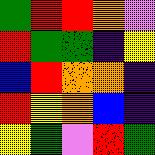[["green", "red", "red", "orange", "violet"], ["red", "green", "green", "indigo", "yellow"], ["blue", "red", "orange", "orange", "indigo"], ["red", "yellow", "orange", "blue", "indigo"], ["yellow", "green", "violet", "red", "green"]]